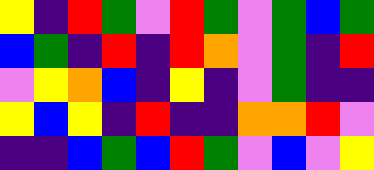[["yellow", "indigo", "red", "green", "violet", "red", "green", "violet", "green", "blue", "green"], ["blue", "green", "indigo", "red", "indigo", "red", "orange", "violet", "green", "indigo", "red"], ["violet", "yellow", "orange", "blue", "indigo", "yellow", "indigo", "violet", "green", "indigo", "indigo"], ["yellow", "blue", "yellow", "indigo", "red", "indigo", "indigo", "orange", "orange", "red", "violet"], ["indigo", "indigo", "blue", "green", "blue", "red", "green", "violet", "blue", "violet", "yellow"]]